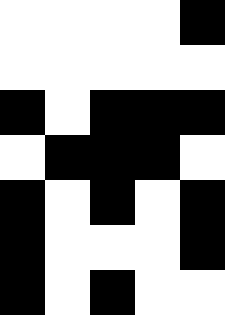[["white", "white", "white", "white", "black"], ["white", "white", "white", "white", "white"], ["black", "white", "black", "black", "black"], ["white", "black", "black", "black", "white"], ["black", "white", "black", "white", "black"], ["black", "white", "white", "white", "black"], ["black", "white", "black", "white", "white"]]